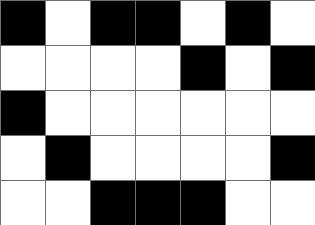[["black", "white", "black", "black", "white", "black", "white"], ["white", "white", "white", "white", "black", "white", "black"], ["black", "white", "white", "white", "white", "white", "white"], ["white", "black", "white", "white", "white", "white", "black"], ["white", "white", "black", "black", "black", "white", "white"]]